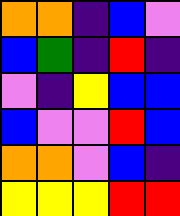[["orange", "orange", "indigo", "blue", "violet"], ["blue", "green", "indigo", "red", "indigo"], ["violet", "indigo", "yellow", "blue", "blue"], ["blue", "violet", "violet", "red", "blue"], ["orange", "orange", "violet", "blue", "indigo"], ["yellow", "yellow", "yellow", "red", "red"]]